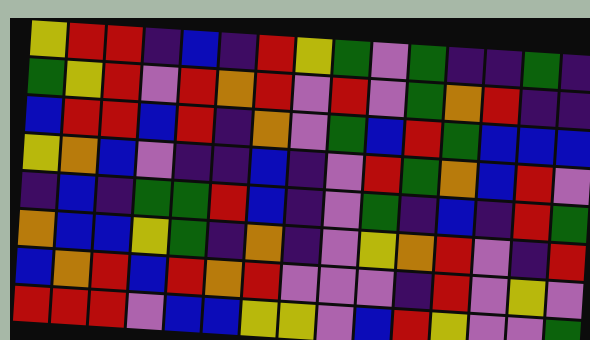[["yellow", "red", "red", "indigo", "blue", "indigo", "red", "yellow", "green", "violet", "green", "indigo", "indigo", "green", "indigo"], ["green", "yellow", "red", "violet", "red", "orange", "red", "violet", "red", "violet", "green", "orange", "red", "indigo", "indigo"], ["blue", "red", "red", "blue", "red", "indigo", "orange", "violet", "green", "blue", "red", "green", "blue", "blue", "blue"], ["yellow", "orange", "blue", "violet", "indigo", "indigo", "blue", "indigo", "violet", "red", "green", "orange", "blue", "red", "violet"], ["indigo", "blue", "indigo", "green", "green", "red", "blue", "indigo", "violet", "green", "indigo", "blue", "indigo", "red", "green"], ["orange", "blue", "blue", "yellow", "green", "indigo", "orange", "indigo", "violet", "yellow", "orange", "red", "violet", "indigo", "red"], ["blue", "orange", "red", "blue", "red", "orange", "red", "violet", "violet", "violet", "indigo", "red", "violet", "yellow", "violet"], ["red", "red", "red", "violet", "blue", "blue", "yellow", "yellow", "violet", "blue", "red", "yellow", "violet", "violet", "green"]]